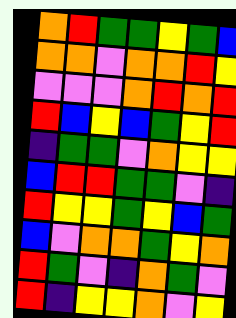[["orange", "red", "green", "green", "yellow", "green", "blue"], ["orange", "orange", "violet", "orange", "orange", "red", "yellow"], ["violet", "violet", "violet", "orange", "red", "orange", "red"], ["red", "blue", "yellow", "blue", "green", "yellow", "red"], ["indigo", "green", "green", "violet", "orange", "yellow", "yellow"], ["blue", "red", "red", "green", "green", "violet", "indigo"], ["red", "yellow", "yellow", "green", "yellow", "blue", "green"], ["blue", "violet", "orange", "orange", "green", "yellow", "orange"], ["red", "green", "violet", "indigo", "orange", "green", "violet"], ["red", "indigo", "yellow", "yellow", "orange", "violet", "yellow"]]